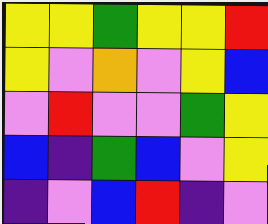[["yellow", "yellow", "green", "yellow", "yellow", "red"], ["yellow", "violet", "orange", "violet", "yellow", "blue"], ["violet", "red", "violet", "violet", "green", "yellow"], ["blue", "indigo", "green", "blue", "violet", "yellow"], ["indigo", "violet", "blue", "red", "indigo", "violet"]]